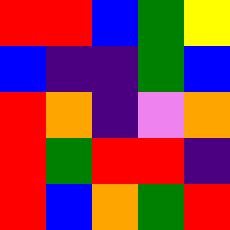[["red", "red", "blue", "green", "yellow"], ["blue", "indigo", "indigo", "green", "blue"], ["red", "orange", "indigo", "violet", "orange"], ["red", "green", "red", "red", "indigo"], ["red", "blue", "orange", "green", "red"]]